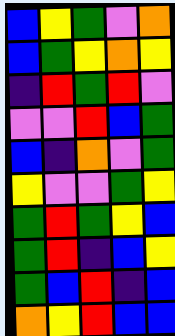[["blue", "yellow", "green", "violet", "orange"], ["blue", "green", "yellow", "orange", "yellow"], ["indigo", "red", "green", "red", "violet"], ["violet", "violet", "red", "blue", "green"], ["blue", "indigo", "orange", "violet", "green"], ["yellow", "violet", "violet", "green", "yellow"], ["green", "red", "green", "yellow", "blue"], ["green", "red", "indigo", "blue", "yellow"], ["green", "blue", "red", "indigo", "blue"], ["orange", "yellow", "red", "blue", "blue"]]